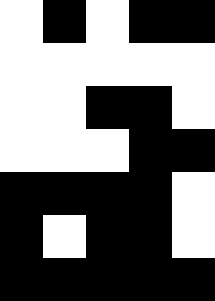[["white", "black", "white", "black", "black"], ["white", "white", "white", "white", "white"], ["white", "white", "black", "black", "white"], ["white", "white", "white", "black", "black"], ["black", "black", "black", "black", "white"], ["black", "white", "black", "black", "white"], ["black", "black", "black", "black", "black"]]